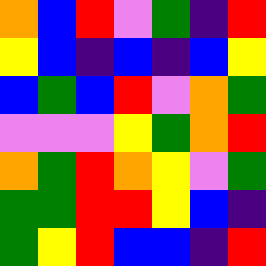[["orange", "blue", "red", "violet", "green", "indigo", "red"], ["yellow", "blue", "indigo", "blue", "indigo", "blue", "yellow"], ["blue", "green", "blue", "red", "violet", "orange", "green"], ["violet", "violet", "violet", "yellow", "green", "orange", "red"], ["orange", "green", "red", "orange", "yellow", "violet", "green"], ["green", "green", "red", "red", "yellow", "blue", "indigo"], ["green", "yellow", "red", "blue", "blue", "indigo", "red"]]